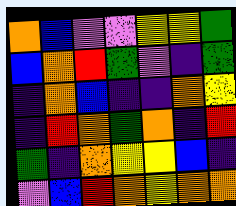[["orange", "blue", "violet", "violet", "yellow", "yellow", "green"], ["blue", "orange", "red", "green", "violet", "indigo", "green"], ["indigo", "orange", "blue", "indigo", "indigo", "orange", "yellow"], ["indigo", "red", "orange", "green", "orange", "indigo", "red"], ["green", "indigo", "orange", "yellow", "yellow", "blue", "indigo"], ["violet", "blue", "red", "orange", "yellow", "orange", "orange"]]